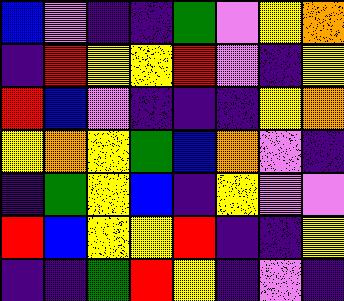[["blue", "violet", "indigo", "indigo", "green", "violet", "yellow", "orange"], ["indigo", "red", "yellow", "yellow", "red", "violet", "indigo", "yellow"], ["red", "blue", "violet", "indigo", "indigo", "indigo", "yellow", "orange"], ["yellow", "orange", "yellow", "green", "blue", "orange", "violet", "indigo"], ["indigo", "green", "yellow", "blue", "indigo", "yellow", "violet", "violet"], ["red", "blue", "yellow", "yellow", "red", "indigo", "indigo", "yellow"], ["indigo", "indigo", "green", "red", "yellow", "indigo", "violet", "indigo"]]